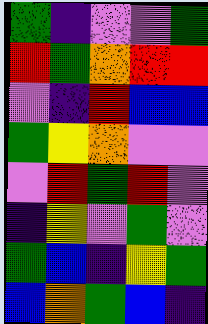[["green", "indigo", "violet", "violet", "green"], ["red", "green", "orange", "red", "red"], ["violet", "indigo", "red", "blue", "blue"], ["green", "yellow", "orange", "violet", "violet"], ["violet", "red", "green", "red", "violet"], ["indigo", "yellow", "violet", "green", "violet"], ["green", "blue", "indigo", "yellow", "green"], ["blue", "orange", "green", "blue", "indigo"]]